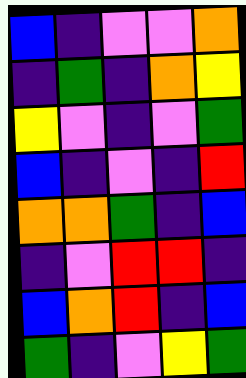[["blue", "indigo", "violet", "violet", "orange"], ["indigo", "green", "indigo", "orange", "yellow"], ["yellow", "violet", "indigo", "violet", "green"], ["blue", "indigo", "violet", "indigo", "red"], ["orange", "orange", "green", "indigo", "blue"], ["indigo", "violet", "red", "red", "indigo"], ["blue", "orange", "red", "indigo", "blue"], ["green", "indigo", "violet", "yellow", "green"]]